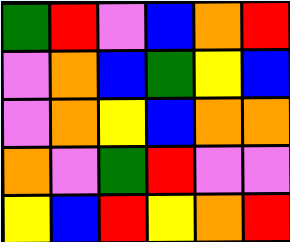[["green", "red", "violet", "blue", "orange", "red"], ["violet", "orange", "blue", "green", "yellow", "blue"], ["violet", "orange", "yellow", "blue", "orange", "orange"], ["orange", "violet", "green", "red", "violet", "violet"], ["yellow", "blue", "red", "yellow", "orange", "red"]]